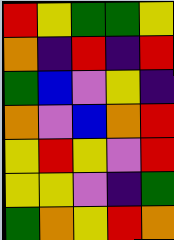[["red", "yellow", "green", "green", "yellow"], ["orange", "indigo", "red", "indigo", "red"], ["green", "blue", "violet", "yellow", "indigo"], ["orange", "violet", "blue", "orange", "red"], ["yellow", "red", "yellow", "violet", "red"], ["yellow", "yellow", "violet", "indigo", "green"], ["green", "orange", "yellow", "red", "orange"]]